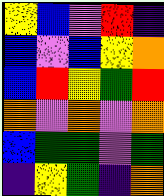[["yellow", "blue", "violet", "red", "indigo"], ["blue", "violet", "blue", "yellow", "orange"], ["blue", "red", "yellow", "green", "red"], ["orange", "violet", "orange", "violet", "orange"], ["blue", "green", "green", "violet", "green"], ["indigo", "yellow", "green", "indigo", "orange"]]